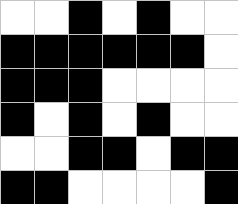[["white", "white", "black", "white", "black", "white", "white"], ["black", "black", "black", "black", "black", "black", "white"], ["black", "black", "black", "white", "white", "white", "white"], ["black", "white", "black", "white", "black", "white", "white"], ["white", "white", "black", "black", "white", "black", "black"], ["black", "black", "white", "white", "white", "white", "black"]]